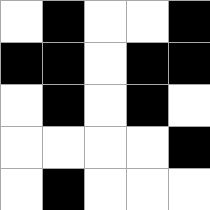[["white", "black", "white", "white", "black"], ["black", "black", "white", "black", "black"], ["white", "black", "white", "black", "white"], ["white", "white", "white", "white", "black"], ["white", "black", "white", "white", "white"]]